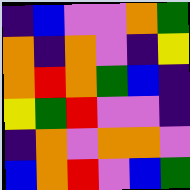[["indigo", "blue", "violet", "violet", "orange", "green"], ["orange", "indigo", "orange", "violet", "indigo", "yellow"], ["orange", "red", "orange", "green", "blue", "indigo"], ["yellow", "green", "red", "violet", "violet", "indigo"], ["indigo", "orange", "violet", "orange", "orange", "violet"], ["blue", "orange", "red", "violet", "blue", "green"]]